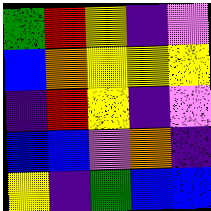[["green", "red", "yellow", "indigo", "violet"], ["blue", "orange", "yellow", "yellow", "yellow"], ["indigo", "red", "yellow", "indigo", "violet"], ["blue", "blue", "violet", "orange", "indigo"], ["yellow", "indigo", "green", "blue", "blue"]]